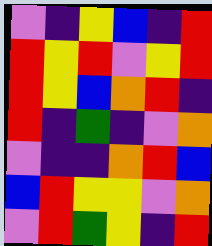[["violet", "indigo", "yellow", "blue", "indigo", "red"], ["red", "yellow", "red", "violet", "yellow", "red"], ["red", "yellow", "blue", "orange", "red", "indigo"], ["red", "indigo", "green", "indigo", "violet", "orange"], ["violet", "indigo", "indigo", "orange", "red", "blue"], ["blue", "red", "yellow", "yellow", "violet", "orange"], ["violet", "red", "green", "yellow", "indigo", "red"]]